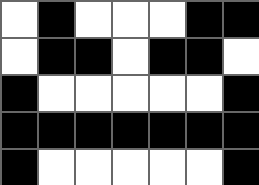[["white", "black", "white", "white", "white", "black", "black"], ["white", "black", "black", "white", "black", "black", "white"], ["black", "white", "white", "white", "white", "white", "black"], ["black", "black", "black", "black", "black", "black", "black"], ["black", "white", "white", "white", "white", "white", "black"]]